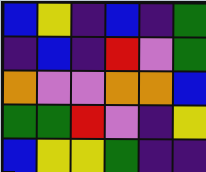[["blue", "yellow", "indigo", "blue", "indigo", "green"], ["indigo", "blue", "indigo", "red", "violet", "green"], ["orange", "violet", "violet", "orange", "orange", "blue"], ["green", "green", "red", "violet", "indigo", "yellow"], ["blue", "yellow", "yellow", "green", "indigo", "indigo"]]